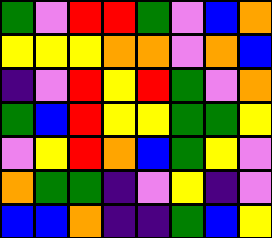[["green", "violet", "red", "red", "green", "violet", "blue", "orange"], ["yellow", "yellow", "yellow", "orange", "orange", "violet", "orange", "blue"], ["indigo", "violet", "red", "yellow", "red", "green", "violet", "orange"], ["green", "blue", "red", "yellow", "yellow", "green", "green", "yellow"], ["violet", "yellow", "red", "orange", "blue", "green", "yellow", "violet"], ["orange", "green", "green", "indigo", "violet", "yellow", "indigo", "violet"], ["blue", "blue", "orange", "indigo", "indigo", "green", "blue", "yellow"]]